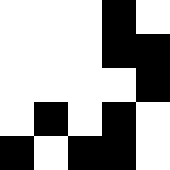[["white", "white", "white", "black", "white"], ["white", "white", "white", "black", "black"], ["white", "white", "white", "white", "black"], ["white", "black", "white", "black", "white"], ["black", "white", "black", "black", "white"]]